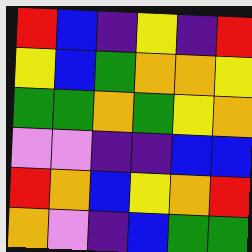[["red", "blue", "indigo", "yellow", "indigo", "red"], ["yellow", "blue", "green", "orange", "orange", "yellow"], ["green", "green", "orange", "green", "yellow", "orange"], ["violet", "violet", "indigo", "indigo", "blue", "blue"], ["red", "orange", "blue", "yellow", "orange", "red"], ["orange", "violet", "indigo", "blue", "green", "green"]]